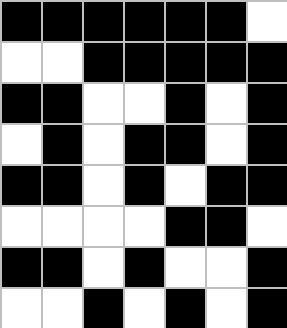[["black", "black", "black", "black", "black", "black", "white"], ["white", "white", "black", "black", "black", "black", "black"], ["black", "black", "white", "white", "black", "white", "black"], ["white", "black", "white", "black", "black", "white", "black"], ["black", "black", "white", "black", "white", "black", "black"], ["white", "white", "white", "white", "black", "black", "white"], ["black", "black", "white", "black", "white", "white", "black"], ["white", "white", "black", "white", "black", "white", "black"]]